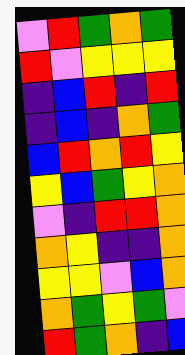[["violet", "red", "green", "orange", "green"], ["red", "violet", "yellow", "yellow", "yellow"], ["indigo", "blue", "red", "indigo", "red"], ["indigo", "blue", "indigo", "orange", "green"], ["blue", "red", "orange", "red", "yellow"], ["yellow", "blue", "green", "yellow", "orange"], ["violet", "indigo", "red", "red", "orange"], ["orange", "yellow", "indigo", "indigo", "orange"], ["yellow", "yellow", "violet", "blue", "orange"], ["orange", "green", "yellow", "green", "violet"], ["red", "green", "orange", "indigo", "blue"]]